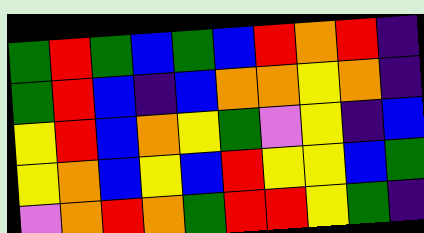[["green", "red", "green", "blue", "green", "blue", "red", "orange", "red", "indigo"], ["green", "red", "blue", "indigo", "blue", "orange", "orange", "yellow", "orange", "indigo"], ["yellow", "red", "blue", "orange", "yellow", "green", "violet", "yellow", "indigo", "blue"], ["yellow", "orange", "blue", "yellow", "blue", "red", "yellow", "yellow", "blue", "green"], ["violet", "orange", "red", "orange", "green", "red", "red", "yellow", "green", "indigo"]]